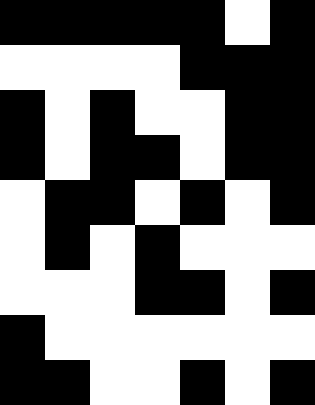[["black", "black", "black", "black", "black", "white", "black"], ["white", "white", "white", "white", "black", "black", "black"], ["black", "white", "black", "white", "white", "black", "black"], ["black", "white", "black", "black", "white", "black", "black"], ["white", "black", "black", "white", "black", "white", "black"], ["white", "black", "white", "black", "white", "white", "white"], ["white", "white", "white", "black", "black", "white", "black"], ["black", "white", "white", "white", "white", "white", "white"], ["black", "black", "white", "white", "black", "white", "black"]]